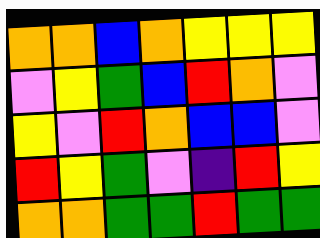[["orange", "orange", "blue", "orange", "yellow", "yellow", "yellow"], ["violet", "yellow", "green", "blue", "red", "orange", "violet"], ["yellow", "violet", "red", "orange", "blue", "blue", "violet"], ["red", "yellow", "green", "violet", "indigo", "red", "yellow"], ["orange", "orange", "green", "green", "red", "green", "green"]]